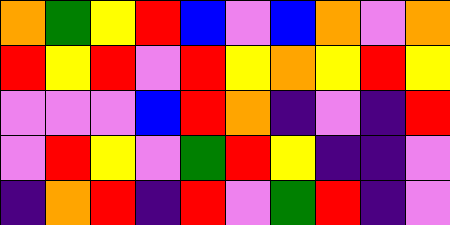[["orange", "green", "yellow", "red", "blue", "violet", "blue", "orange", "violet", "orange"], ["red", "yellow", "red", "violet", "red", "yellow", "orange", "yellow", "red", "yellow"], ["violet", "violet", "violet", "blue", "red", "orange", "indigo", "violet", "indigo", "red"], ["violet", "red", "yellow", "violet", "green", "red", "yellow", "indigo", "indigo", "violet"], ["indigo", "orange", "red", "indigo", "red", "violet", "green", "red", "indigo", "violet"]]